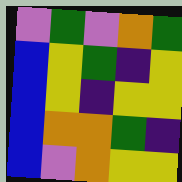[["violet", "green", "violet", "orange", "green"], ["blue", "yellow", "green", "indigo", "yellow"], ["blue", "yellow", "indigo", "yellow", "yellow"], ["blue", "orange", "orange", "green", "indigo"], ["blue", "violet", "orange", "yellow", "yellow"]]